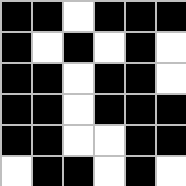[["black", "black", "white", "black", "black", "black"], ["black", "white", "black", "white", "black", "white"], ["black", "black", "white", "black", "black", "white"], ["black", "black", "white", "black", "black", "black"], ["black", "black", "white", "white", "black", "black"], ["white", "black", "black", "white", "black", "white"]]